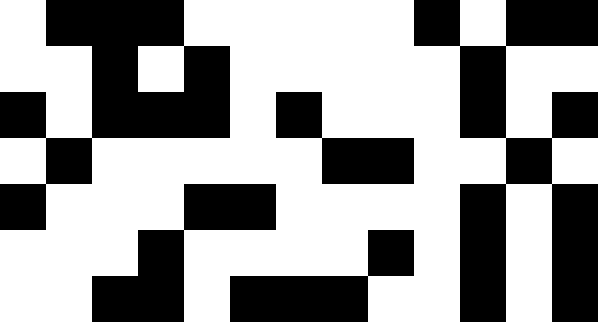[["white", "black", "black", "black", "white", "white", "white", "white", "white", "black", "white", "black", "black"], ["white", "white", "black", "white", "black", "white", "white", "white", "white", "white", "black", "white", "white"], ["black", "white", "black", "black", "black", "white", "black", "white", "white", "white", "black", "white", "black"], ["white", "black", "white", "white", "white", "white", "white", "black", "black", "white", "white", "black", "white"], ["black", "white", "white", "white", "black", "black", "white", "white", "white", "white", "black", "white", "black"], ["white", "white", "white", "black", "white", "white", "white", "white", "black", "white", "black", "white", "black"], ["white", "white", "black", "black", "white", "black", "black", "black", "white", "white", "black", "white", "black"]]